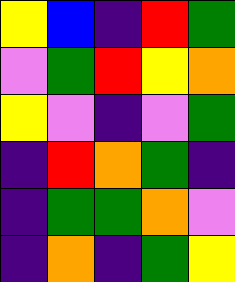[["yellow", "blue", "indigo", "red", "green"], ["violet", "green", "red", "yellow", "orange"], ["yellow", "violet", "indigo", "violet", "green"], ["indigo", "red", "orange", "green", "indigo"], ["indigo", "green", "green", "orange", "violet"], ["indigo", "orange", "indigo", "green", "yellow"]]